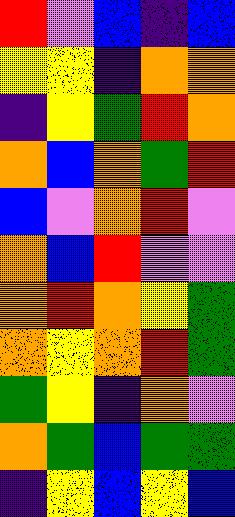[["red", "violet", "blue", "indigo", "blue"], ["yellow", "yellow", "indigo", "orange", "orange"], ["indigo", "yellow", "green", "red", "orange"], ["orange", "blue", "orange", "green", "red"], ["blue", "violet", "orange", "red", "violet"], ["orange", "blue", "red", "violet", "violet"], ["orange", "red", "orange", "yellow", "green"], ["orange", "yellow", "orange", "red", "green"], ["green", "yellow", "indigo", "orange", "violet"], ["orange", "green", "blue", "green", "green"], ["indigo", "yellow", "blue", "yellow", "blue"]]